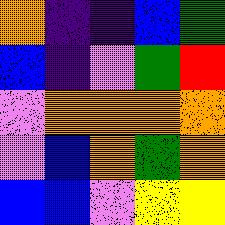[["orange", "indigo", "indigo", "blue", "green"], ["blue", "indigo", "violet", "green", "red"], ["violet", "orange", "orange", "orange", "orange"], ["violet", "blue", "orange", "green", "orange"], ["blue", "blue", "violet", "yellow", "yellow"]]